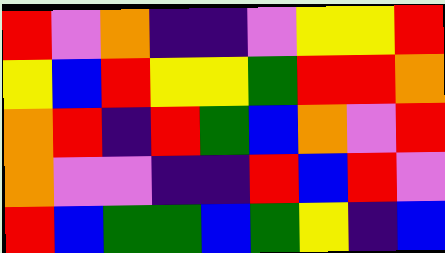[["red", "violet", "orange", "indigo", "indigo", "violet", "yellow", "yellow", "red"], ["yellow", "blue", "red", "yellow", "yellow", "green", "red", "red", "orange"], ["orange", "red", "indigo", "red", "green", "blue", "orange", "violet", "red"], ["orange", "violet", "violet", "indigo", "indigo", "red", "blue", "red", "violet"], ["red", "blue", "green", "green", "blue", "green", "yellow", "indigo", "blue"]]